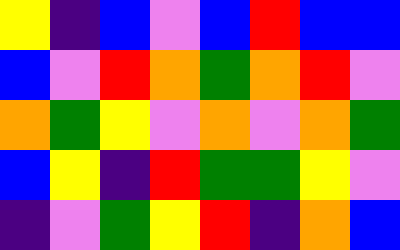[["yellow", "indigo", "blue", "violet", "blue", "red", "blue", "blue"], ["blue", "violet", "red", "orange", "green", "orange", "red", "violet"], ["orange", "green", "yellow", "violet", "orange", "violet", "orange", "green"], ["blue", "yellow", "indigo", "red", "green", "green", "yellow", "violet"], ["indigo", "violet", "green", "yellow", "red", "indigo", "orange", "blue"]]